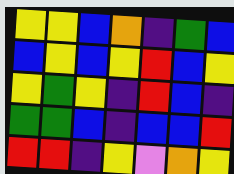[["yellow", "yellow", "blue", "orange", "indigo", "green", "blue"], ["blue", "yellow", "blue", "yellow", "red", "blue", "yellow"], ["yellow", "green", "yellow", "indigo", "red", "blue", "indigo"], ["green", "green", "blue", "indigo", "blue", "blue", "red"], ["red", "red", "indigo", "yellow", "violet", "orange", "yellow"]]